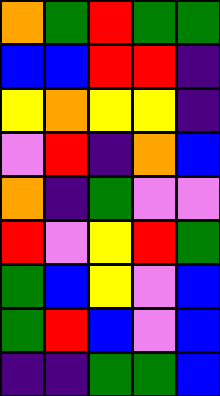[["orange", "green", "red", "green", "green"], ["blue", "blue", "red", "red", "indigo"], ["yellow", "orange", "yellow", "yellow", "indigo"], ["violet", "red", "indigo", "orange", "blue"], ["orange", "indigo", "green", "violet", "violet"], ["red", "violet", "yellow", "red", "green"], ["green", "blue", "yellow", "violet", "blue"], ["green", "red", "blue", "violet", "blue"], ["indigo", "indigo", "green", "green", "blue"]]